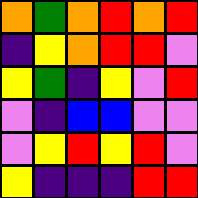[["orange", "green", "orange", "red", "orange", "red"], ["indigo", "yellow", "orange", "red", "red", "violet"], ["yellow", "green", "indigo", "yellow", "violet", "red"], ["violet", "indigo", "blue", "blue", "violet", "violet"], ["violet", "yellow", "red", "yellow", "red", "violet"], ["yellow", "indigo", "indigo", "indigo", "red", "red"]]